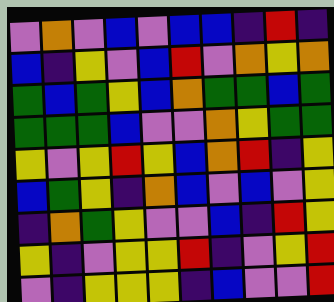[["violet", "orange", "violet", "blue", "violet", "blue", "blue", "indigo", "red", "indigo"], ["blue", "indigo", "yellow", "violet", "blue", "red", "violet", "orange", "yellow", "orange"], ["green", "blue", "green", "yellow", "blue", "orange", "green", "green", "blue", "green"], ["green", "green", "green", "blue", "violet", "violet", "orange", "yellow", "green", "green"], ["yellow", "violet", "yellow", "red", "yellow", "blue", "orange", "red", "indigo", "yellow"], ["blue", "green", "yellow", "indigo", "orange", "blue", "violet", "blue", "violet", "yellow"], ["indigo", "orange", "green", "yellow", "violet", "violet", "blue", "indigo", "red", "yellow"], ["yellow", "indigo", "violet", "yellow", "yellow", "red", "indigo", "violet", "yellow", "red"], ["violet", "indigo", "yellow", "yellow", "yellow", "indigo", "blue", "violet", "violet", "red"]]